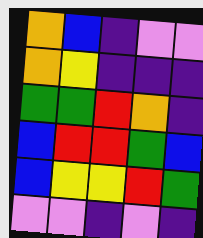[["orange", "blue", "indigo", "violet", "violet"], ["orange", "yellow", "indigo", "indigo", "indigo"], ["green", "green", "red", "orange", "indigo"], ["blue", "red", "red", "green", "blue"], ["blue", "yellow", "yellow", "red", "green"], ["violet", "violet", "indigo", "violet", "indigo"]]